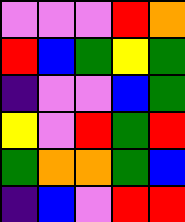[["violet", "violet", "violet", "red", "orange"], ["red", "blue", "green", "yellow", "green"], ["indigo", "violet", "violet", "blue", "green"], ["yellow", "violet", "red", "green", "red"], ["green", "orange", "orange", "green", "blue"], ["indigo", "blue", "violet", "red", "red"]]